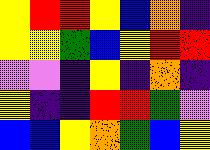[["yellow", "red", "red", "yellow", "blue", "orange", "indigo"], ["yellow", "yellow", "green", "blue", "yellow", "red", "red"], ["violet", "violet", "indigo", "yellow", "indigo", "orange", "indigo"], ["yellow", "indigo", "indigo", "red", "red", "green", "violet"], ["blue", "blue", "yellow", "orange", "green", "blue", "yellow"]]